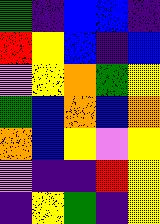[["green", "indigo", "blue", "blue", "indigo"], ["red", "yellow", "blue", "indigo", "blue"], ["violet", "yellow", "orange", "green", "yellow"], ["green", "blue", "orange", "blue", "orange"], ["orange", "blue", "yellow", "violet", "yellow"], ["violet", "indigo", "indigo", "red", "yellow"], ["indigo", "yellow", "green", "indigo", "yellow"]]